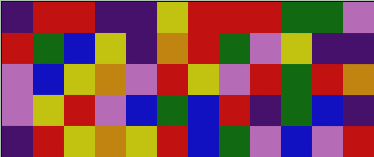[["indigo", "red", "red", "indigo", "indigo", "yellow", "red", "red", "red", "green", "green", "violet"], ["red", "green", "blue", "yellow", "indigo", "orange", "red", "green", "violet", "yellow", "indigo", "indigo"], ["violet", "blue", "yellow", "orange", "violet", "red", "yellow", "violet", "red", "green", "red", "orange"], ["violet", "yellow", "red", "violet", "blue", "green", "blue", "red", "indigo", "green", "blue", "indigo"], ["indigo", "red", "yellow", "orange", "yellow", "red", "blue", "green", "violet", "blue", "violet", "red"]]